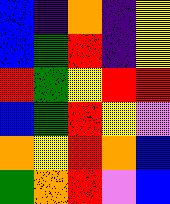[["blue", "indigo", "orange", "indigo", "yellow"], ["blue", "green", "red", "indigo", "yellow"], ["red", "green", "yellow", "red", "red"], ["blue", "green", "red", "yellow", "violet"], ["orange", "yellow", "red", "orange", "blue"], ["green", "orange", "red", "violet", "blue"]]